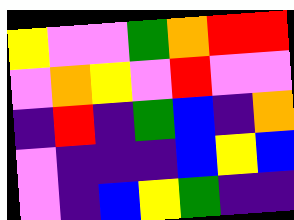[["yellow", "violet", "violet", "green", "orange", "red", "red"], ["violet", "orange", "yellow", "violet", "red", "violet", "violet"], ["indigo", "red", "indigo", "green", "blue", "indigo", "orange"], ["violet", "indigo", "indigo", "indigo", "blue", "yellow", "blue"], ["violet", "indigo", "blue", "yellow", "green", "indigo", "indigo"]]